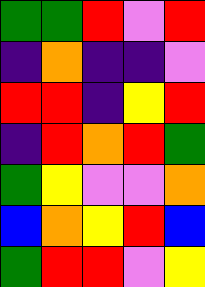[["green", "green", "red", "violet", "red"], ["indigo", "orange", "indigo", "indigo", "violet"], ["red", "red", "indigo", "yellow", "red"], ["indigo", "red", "orange", "red", "green"], ["green", "yellow", "violet", "violet", "orange"], ["blue", "orange", "yellow", "red", "blue"], ["green", "red", "red", "violet", "yellow"]]